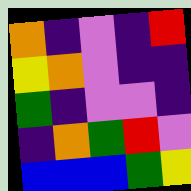[["orange", "indigo", "violet", "indigo", "red"], ["yellow", "orange", "violet", "indigo", "indigo"], ["green", "indigo", "violet", "violet", "indigo"], ["indigo", "orange", "green", "red", "violet"], ["blue", "blue", "blue", "green", "yellow"]]